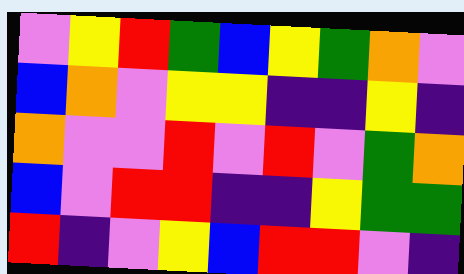[["violet", "yellow", "red", "green", "blue", "yellow", "green", "orange", "violet"], ["blue", "orange", "violet", "yellow", "yellow", "indigo", "indigo", "yellow", "indigo"], ["orange", "violet", "violet", "red", "violet", "red", "violet", "green", "orange"], ["blue", "violet", "red", "red", "indigo", "indigo", "yellow", "green", "green"], ["red", "indigo", "violet", "yellow", "blue", "red", "red", "violet", "indigo"]]